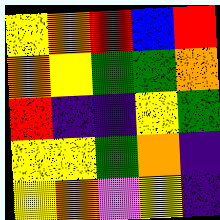[["yellow", "orange", "red", "blue", "red"], ["orange", "yellow", "green", "green", "orange"], ["red", "indigo", "indigo", "yellow", "green"], ["yellow", "yellow", "green", "orange", "indigo"], ["yellow", "orange", "violet", "yellow", "indigo"]]